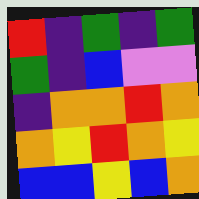[["red", "indigo", "green", "indigo", "green"], ["green", "indigo", "blue", "violet", "violet"], ["indigo", "orange", "orange", "red", "orange"], ["orange", "yellow", "red", "orange", "yellow"], ["blue", "blue", "yellow", "blue", "orange"]]